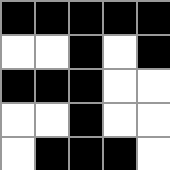[["black", "black", "black", "black", "black"], ["white", "white", "black", "white", "black"], ["black", "black", "black", "white", "white"], ["white", "white", "black", "white", "white"], ["white", "black", "black", "black", "white"]]